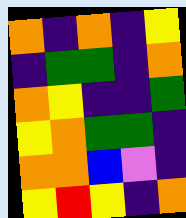[["orange", "indigo", "orange", "indigo", "yellow"], ["indigo", "green", "green", "indigo", "orange"], ["orange", "yellow", "indigo", "indigo", "green"], ["yellow", "orange", "green", "green", "indigo"], ["orange", "orange", "blue", "violet", "indigo"], ["yellow", "red", "yellow", "indigo", "orange"]]